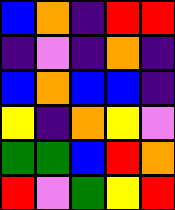[["blue", "orange", "indigo", "red", "red"], ["indigo", "violet", "indigo", "orange", "indigo"], ["blue", "orange", "blue", "blue", "indigo"], ["yellow", "indigo", "orange", "yellow", "violet"], ["green", "green", "blue", "red", "orange"], ["red", "violet", "green", "yellow", "red"]]